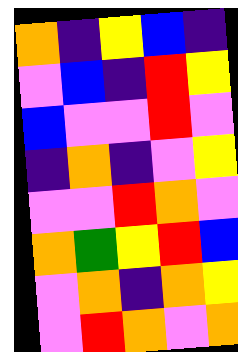[["orange", "indigo", "yellow", "blue", "indigo"], ["violet", "blue", "indigo", "red", "yellow"], ["blue", "violet", "violet", "red", "violet"], ["indigo", "orange", "indigo", "violet", "yellow"], ["violet", "violet", "red", "orange", "violet"], ["orange", "green", "yellow", "red", "blue"], ["violet", "orange", "indigo", "orange", "yellow"], ["violet", "red", "orange", "violet", "orange"]]